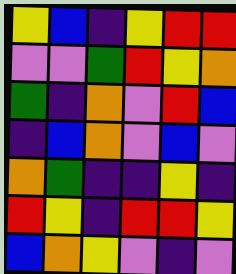[["yellow", "blue", "indigo", "yellow", "red", "red"], ["violet", "violet", "green", "red", "yellow", "orange"], ["green", "indigo", "orange", "violet", "red", "blue"], ["indigo", "blue", "orange", "violet", "blue", "violet"], ["orange", "green", "indigo", "indigo", "yellow", "indigo"], ["red", "yellow", "indigo", "red", "red", "yellow"], ["blue", "orange", "yellow", "violet", "indigo", "violet"]]